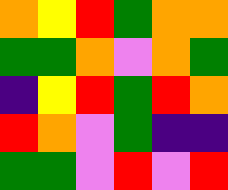[["orange", "yellow", "red", "green", "orange", "orange"], ["green", "green", "orange", "violet", "orange", "green"], ["indigo", "yellow", "red", "green", "red", "orange"], ["red", "orange", "violet", "green", "indigo", "indigo"], ["green", "green", "violet", "red", "violet", "red"]]